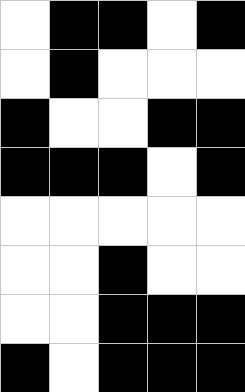[["white", "black", "black", "white", "black"], ["white", "black", "white", "white", "white"], ["black", "white", "white", "black", "black"], ["black", "black", "black", "white", "black"], ["white", "white", "white", "white", "white"], ["white", "white", "black", "white", "white"], ["white", "white", "black", "black", "black"], ["black", "white", "black", "black", "black"]]